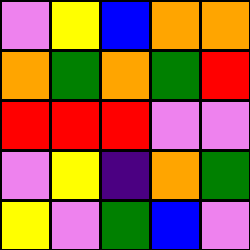[["violet", "yellow", "blue", "orange", "orange"], ["orange", "green", "orange", "green", "red"], ["red", "red", "red", "violet", "violet"], ["violet", "yellow", "indigo", "orange", "green"], ["yellow", "violet", "green", "blue", "violet"]]